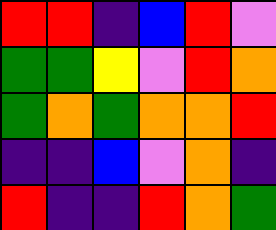[["red", "red", "indigo", "blue", "red", "violet"], ["green", "green", "yellow", "violet", "red", "orange"], ["green", "orange", "green", "orange", "orange", "red"], ["indigo", "indigo", "blue", "violet", "orange", "indigo"], ["red", "indigo", "indigo", "red", "orange", "green"]]